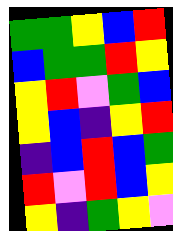[["green", "green", "yellow", "blue", "red"], ["blue", "green", "green", "red", "yellow"], ["yellow", "red", "violet", "green", "blue"], ["yellow", "blue", "indigo", "yellow", "red"], ["indigo", "blue", "red", "blue", "green"], ["red", "violet", "red", "blue", "yellow"], ["yellow", "indigo", "green", "yellow", "violet"]]